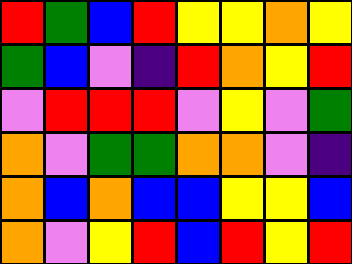[["red", "green", "blue", "red", "yellow", "yellow", "orange", "yellow"], ["green", "blue", "violet", "indigo", "red", "orange", "yellow", "red"], ["violet", "red", "red", "red", "violet", "yellow", "violet", "green"], ["orange", "violet", "green", "green", "orange", "orange", "violet", "indigo"], ["orange", "blue", "orange", "blue", "blue", "yellow", "yellow", "blue"], ["orange", "violet", "yellow", "red", "blue", "red", "yellow", "red"]]